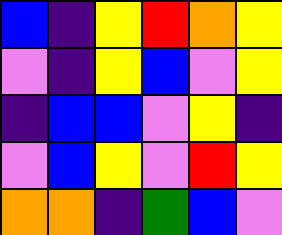[["blue", "indigo", "yellow", "red", "orange", "yellow"], ["violet", "indigo", "yellow", "blue", "violet", "yellow"], ["indigo", "blue", "blue", "violet", "yellow", "indigo"], ["violet", "blue", "yellow", "violet", "red", "yellow"], ["orange", "orange", "indigo", "green", "blue", "violet"]]